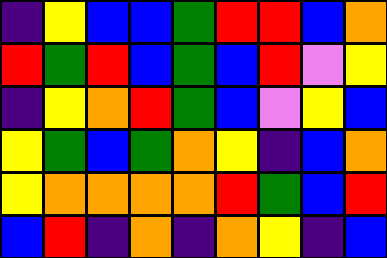[["indigo", "yellow", "blue", "blue", "green", "red", "red", "blue", "orange"], ["red", "green", "red", "blue", "green", "blue", "red", "violet", "yellow"], ["indigo", "yellow", "orange", "red", "green", "blue", "violet", "yellow", "blue"], ["yellow", "green", "blue", "green", "orange", "yellow", "indigo", "blue", "orange"], ["yellow", "orange", "orange", "orange", "orange", "red", "green", "blue", "red"], ["blue", "red", "indigo", "orange", "indigo", "orange", "yellow", "indigo", "blue"]]